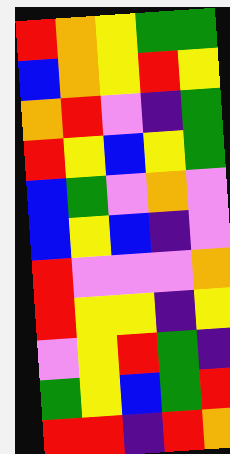[["red", "orange", "yellow", "green", "green"], ["blue", "orange", "yellow", "red", "yellow"], ["orange", "red", "violet", "indigo", "green"], ["red", "yellow", "blue", "yellow", "green"], ["blue", "green", "violet", "orange", "violet"], ["blue", "yellow", "blue", "indigo", "violet"], ["red", "violet", "violet", "violet", "orange"], ["red", "yellow", "yellow", "indigo", "yellow"], ["violet", "yellow", "red", "green", "indigo"], ["green", "yellow", "blue", "green", "red"], ["red", "red", "indigo", "red", "orange"]]